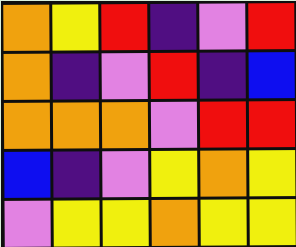[["orange", "yellow", "red", "indigo", "violet", "red"], ["orange", "indigo", "violet", "red", "indigo", "blue"], ["orange", "orange", "orange", "violet", "red", "red"], ["blue", "indigo", "violet", "yellow", "orange", "yellow"], ["violet", "yellow", "yellow", "orange", "yellow", "yellow"]]